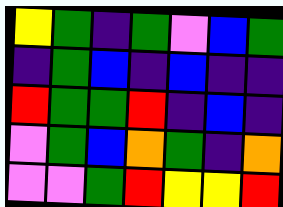[["yellow", "green", "indigo", "green", "violet", "blue", "green"], ["indigo", "green", "blue", "indigo", "blue", "indigo", "indigo"], ["red", "green", "green", "red", "indigo", "blue", "indigo"], ["violet", "green", "blue", "orange", "green", "indigo", "orange"], ["violet", "violet", "green", "red", "yellow", "yellow", "red"]]